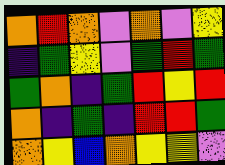[["orange", "red", "orange", "violet", "orange", "violet", "yellow"], ["indigo", "green", "yellow", "violet", "green", "red", "green"], ["green", "orange", "indigo", "green", "red", "yellow", "red"], ["orange", "indigo", "green", "indigo", "red", "red", "green"], ["orange", "yellow", "blue", "orange", "yellow", "yellow", "violet"]]